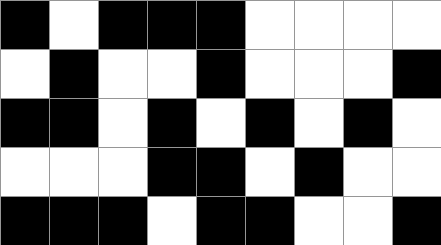[["black", "white", "black", "black", "black", "white", "white", "white", "white"], ["white", "black", "white", "white", "black", "white", "white", "white", "black"], ["black", "black", "white", "black", "white", "black", "white", "black", "white"], ["white", "white", "white", "black", "black", "white", "black", "white", "white"], ["black", "black", "black", "white", "black", "black", "white", "white", "black"]]